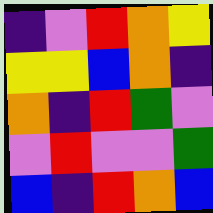[["indigo", "violet", "red", "orange", "yellow"], ["yellow", "yellow", "blue", "orange", "indigo"], ["orange", "indigo", "red", "green", "violet"], ["violet", "red", "violet", "violet", "green"], ["blue", "indigo", "red", "orange", "blue"]]